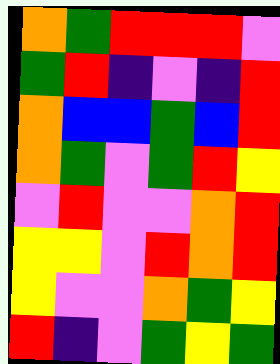[["orange", "green", "red", "red", "red", "violet"], ["green", "red", "indigo", "violet", "indigo", "red"], ["orange", "blue", "blue", "green", "blue", "red"], ["orange", "green", "violet", "green", "red", "yellow"], ["violet", "red", "violet", "violet", "orange", "red"], ["yellow", "yellow", "violet", "red", "orange", "red"], ["yellow", "violet", "violet", "orange", "green", "yellow"], ["red", "indigo", "violet", "green", "yellow", "green"]]